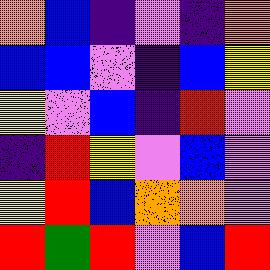[["orange", "blue", "indigo", "violet", "indigo", "orange"], ["blue", "blue", "violet", "indigo", "blue", "yellow"], ["yellow", "violet", "blue", "indigo", "red", "violet"], ["indigo", "red", "yellow", "violet", "blue", "violet"], ["yellow", "red", "blue", "orange", "orange", "violet"], ["red", "green", "red", "violet", "blue", "red"]]